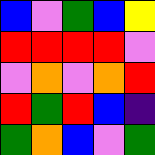[["blue", "violet", "green", "blue", "yellow"], ["red", "red", "red", "red", "violet"], ["violet", "orange", "violet", "orange", "red"], ["red", "green", "red", "blue", "indigo"], ["green", "orange", "blue", "violet", "green"]]